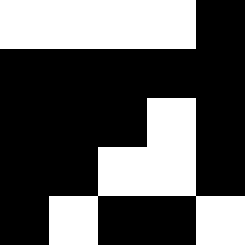[["white", "white", "white", "white", "black"], ["black", "black", "black", "black", "black"], ["black", "black", "black", "white", "black"], ["black", "black", "white", "white", "black"], ["black", "white", "black", "black", "white"]]